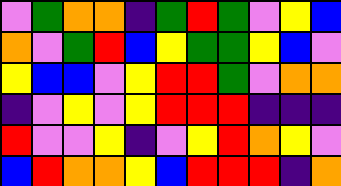[["violet", "green", "orange", "orange", "indigo", "green", "red", "green", "violet", "yellow", "blue"], ["orange", "violet", "green", "red", "blue", "yellow", "green", "green", "yellow", "blue", "violet"], ["yellow", "blue", "blue", "violet", "yellow", "red", "red", "green", "violet", "orange", "orange"], ["indigo", "violet", "yellow", "violet", "yellow", "red", "red", "red", "indigo", "indigo", "indigo"], ["red", "violet", "violet", "yellow", "indigo", "violet", "yellow", "red", "orange", "yellow", "violet"], ["blue", "red", "orange", "orange", "yellow", "blue", "red", "red", "red", "indigo", "orange"]]